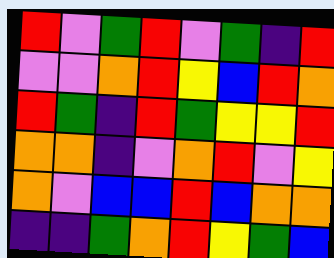[["red", "violet", "green", "red", "violet", "green", "indigo", "red"], ["violet", "violet", "orange", "red", "yellow", "blue", "red", "orange"], ["red", "green", "indigo", "red", "green", "yellow", "yellow", "red"], ["orange", "orange", "indigo", "violet", "orange", "red", "violet", "yellow"], ["orange", "violet", "blue", "blue", "red", "blue", "orange", "orange"], ["indigo", "indigo", "green", "orange", "red", "yellow", "green", "blue"]]